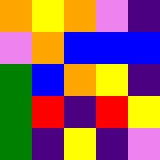[["orange", "yellow", "orange", "violet", "indigo"], ["violet", "orange", "blue", "blue", "blue"], ["green", "blue", "orange", "yellow", "indigo"], ["green", "red", "indigo", "red", "yellow"], ["green", "indigo", "yellow", "indigo", "violet"]]